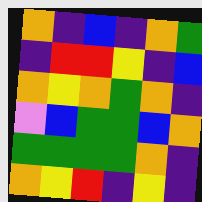[["orange", "indigo", "blue", "indigo", "orange", "green"], ["indigo", "red", "red", "yellow", "indigo", "blue"], ["orange", "yellow", "orange", "green", "orange", "indigo"], ["violet", "blue", "green", "green", "blue", "orange"], ["green", "green", "green", "green", "orange", "indigo"], ["orange", "yellow", "red", "indigo", "yellow", "indigo"]]